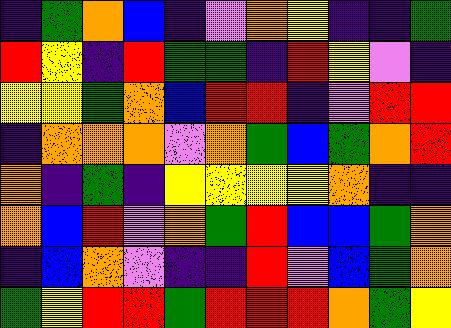[["indigo", "green", "orange", "blue", "indigo", "violet", "orange", "yellow", "indigo", "indigo", "green"], ["red", "yellow", "indigo", "red", "green", "green", "indigo", "red", "yellow", "violet", "indigo"], ["yellow", "yellow", "green", "orange", "blue", "red", "red", "indigo", "violet", "red", "red"], ["indigo", "orange", "orange", "orange", "violet", "orange", "green", "blue", "green", "orange", "red"], ["orange", "indigo", "green", "indigo", "yellow", "yellow", "yellow", "yellow", "orange", "indigo", "indigo"], ["orange", "blue", "red", "violet", "orange", "green", "red", "blue", "blue", "green", "orange"], ["indigo", "blue", "orange", "violet", "indigo", "indigo", "red", "violet", "blue", "green", "orange"], ["green", "yellow", "red", "red", "green", "red", "red", "red", "orange", "green", "yellow"]]